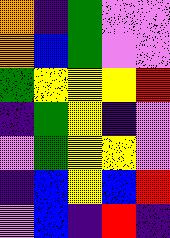[["orange", "indigo", "green", "violet", "violet"], ["orange", "blue", "green", "violet", "violet"], ["green", "yellow", "yellow", "yellow", "red"], ["indigo", "green", "yellow", "indigo", "violet"], ["violet", "green", "yellow", "yellow", "violet"], ["indigo", "blue", "yellow", "blue", "red"], ["violet", "blue", "indigo", "red", "indigo"]]